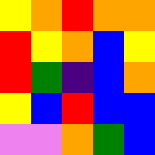[["yellow", "orange", "red", "orange", "orange"], ["red", "yellow", "orange", "blue", "yellow"], ["red", "green", "indigo", "blue", "orange"], ["yellow", "blue", "red", "blue", "blue"], ["violet", "violet", "orange", "green", "blue"]]